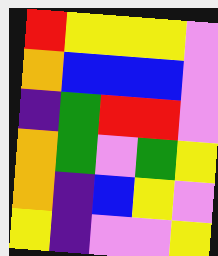[["red", "yellow", "yellow", "yellow", "violet"], ["orange", "blue", "blue", "blue", "violet"], ["indigo", "green", "red", "red", "violet"], ["orange", "green", "violet", "green", "yellow"], ["orange", "indigo", "blue", "yellow", "violet"], ["yellow", "indigo", "violet", "violet", "yellow"]]